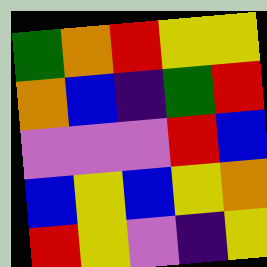[["green", "orange", "red", "yellow", "yellow"], ["orange", "blue", "indigo", "green", "red"], ["violet", "violet", "violet", "red", "blue"], ["blue", "yellow", "blue", "yellow", "orange"], ["red", "yellow", "violet", "indigo", "yellow"]]